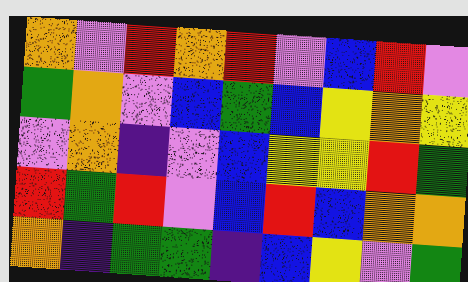[["orange", "violet", "red", "orange", "red", "violet", "blue", "red", "violet"], ["green", "orange", "violet", "blue", "green", "blue", "yellow", "orange", "yellow"], ["violet", "orange", "indigo", "violet", "blue", "yellow", "yellow", "red", "green"], ["red", "green", "red", "violet", "blue", "red", "blue", "orange", "orange"], ["orange", "indigo", "green", "green", "indigo", "blue", "yellow", "violet", "green"]]